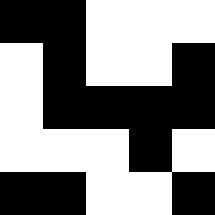[["black", "black", "white", "white", "white"], ["white", "black", "white", "white", "black"], ["white", "black", "black", "black", "black"], ["white", "white", "white", "black", "white"], ["black", "black", "white", "white", "black"]]